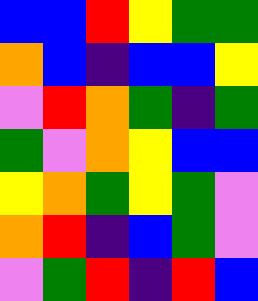[["blue", "blue", "red", "yellow", "green", "green"], ["orange", "blue", "indigo", "blue", "blue", "yellow"], ["violet", "red", "orange", "green", "indigo", "green"], ["green", "violet", "orange", "yellow", "blue", "blue"], ["yellow", "orange", "green", "yellow", "green", "violet"], ["orange", "red", "indigo", "blue", "green", "violet"], ["violet", "green", "red", "indigo", "red", "blue"]]